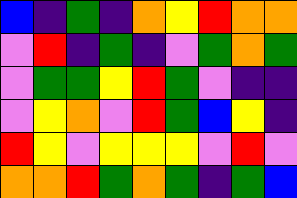[["blue", "indigo", "green", "indigo", "orange", "yellow", "red", "orange", "orange"], ["violet", "red", "indigo", "green", "indigo", "violet", "green", "orange", "green"], ["violet", "green", "green", "yellow", "red", "green", "violet", "indigo", "indigo"], ["violet", "yellow", "orange", "violet", "red", "green", "blue", "yellow", "indigo"], ["red", "yellow", "violet", "yellow", "yellow", "yellow", "violet", "red", "violet"], ["orange", "orange", "red", "green", "orange", "green", "indigo", "green", "blue"]]